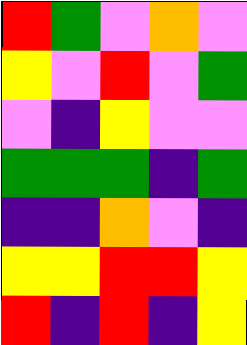[["red", "green", "violet", "orange", "violet"], ["yellow", "violet", "red", "violet", "green"], ["violet", "indigo", "yellow", "violet", "violet"], ["green", "green", "green", "indigo", "green"], ["indigo", "indigo", "orange", "violet", "indigo"], ["yellow", "yellow", "red", "red", "yellow"], ["red", "indigo", "red", "indigo", "yellow"]]